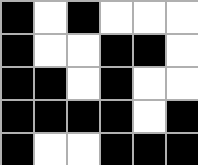[["black", "white", "black", "white", "white", "white"], ["black", "white", "white", "black", "black", "white"], ["black", "black", "white", "black", "white", "white"], ["black", "black", "black", "black", "white", "black"], ["black", "white", "white", "black", "black", "black"]]